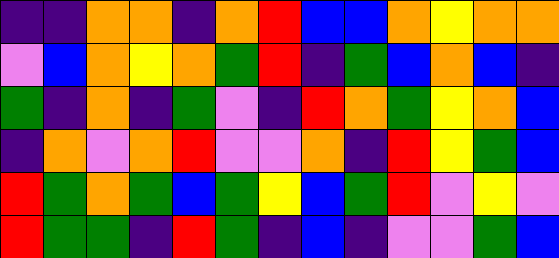[["indigo", "indigo", "orange", "orange", "indigo", "orange", "red", "blue", "blue", "orange", "yellow", "orange", "orange"], ["violet", "blue", "orange", "yellow", "orange", "green", "red", "indigo", "green", "blue", "orange", "blue", "indigo"], ["green", "indigo", "orange", "indigo", "green", "violet", "indigo", "red", "orange", "green", "yellow", "orange", "blue"], ["indigo", "orange", "violet", "orange", "red", "violet", "violet", "orange", "indigo", "red", "yellow", "green", "blue"], ["red", "green", "orange", "green", "blue", "green", "yellow", "blue", "green", "red", "violet", "yellow", "violet"], ["red", "green", "green", "indigo", "red", "green", "indigo", "blue", "indigo", "violet", "violet", "green", "blue"]]